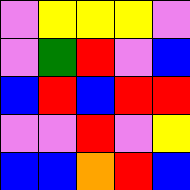[["violet", "yellow", "yellow", "yellow", "violet"], ["violet", "green", "red", "violet", "blue"], ["blue", "red", "blue", "red", "red"], ["violet", "violet", "red", "violet", "yellow"], ["blue", "blue", "orange", "red", "blue"]]